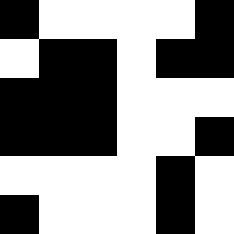[["black", "white", "white", "white", "white", "black"], ["white", "black", "black", "white", "black", "black"], ["black", "black", "black", "white", "white", "white"], ["black", "black", "black", "white", "white", "black"], ["white", "white", "white", "white", "black", "white"], ["black", "white", "white", "white", "black", "white"]]